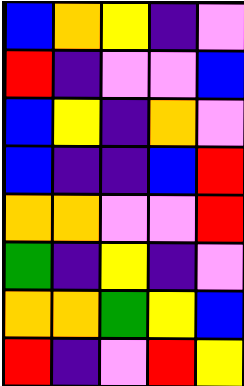[["blue", "orange", "yellow", "indigo", "violet"], ["red", "indigo", "violet", "violet", "blue"], ["blue", "yellow", "indigo", "orange", "violet"], ["blue", "indigo", "indigo", "blue", "red"], ["orange", "orange", "violet", "violet", "red"], ["green", "indigo", "yellow", "indigo", "violet"], ["orange", "orange", "green", "yellow", "blue"], ["red", "indigo", "violet", "red", "yellow"]]